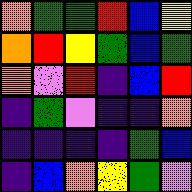[["orange", "green", "green", "red", "blue", "yellow"], ["orange", "red", "yellow", "green", "blue", "green"], ["orange", "violet", "red", "indigo", "blue", "red"], ["indigo", "green", "violet", "indigo", "indigo", "orange"], ["indigo", "indigo", "indigo", "indigo", "green", "blue"], ["indigo", "blue", "orange", "yellow", "green", "violet"]]